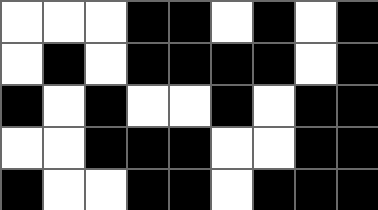[["white", "white", "white", "black", "black", "white", "black", "white", "black"], ["white", "black", "white", "black", "black", "black", "black", "white", "black"], ["black", "white", "black", "white", "white", "black", "white", "black", "black"], ["white", "white", "black", "black", "black", "white", "white", "black", "black"], ["black", "white", "white", "black", "black", "white", "black", "black", "black"]]